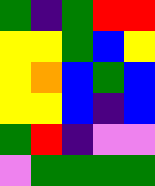[["green", "indigo", "green", "red", "red"], ["yellow", "yellow", "green", "blue", "yellow"], ["yellow", "orange", "blue", "green", "blue"], ["yellow", "yellow", "blue", "indigo", "blue"], ["green", "red", "indigo", "violet", "violet"], ["violet", "green", "green", "green", "green"]]